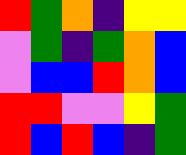[["red", "green", "orange", "indigo", "yellow", "yellow"], ["violet", "green", "indigo", "green", "orange", "blue"], ["violet", "blue", "blue", "red", "orange", "blue"], ["red", "red", "violet", "violet", "yellow", "green"], ["red", "blue", "red", "blue", "indigo", "green"]]